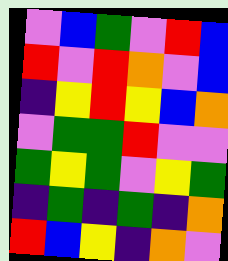[["violet", "blue", "green", "violet", "red", "blue"], ["red", "violet", "red", "orange", "violet", "blue"], ["indigo", "yellow", "red", "yellow", "blue", "orange"], ["violet", "green", "green", "red", "violet", "violet"], ["green", "yellow", "green", "violet", "yellow", "green"], ["indigo", "green", "indigo", "green", "indigo", "orange"], ["red", "blue", "yellow", "indigo", "orange", "violet"]]